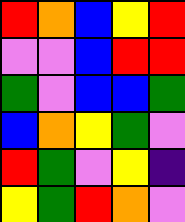[["red", "orange", "blue", "yellow", "red"], ["violet", "violet", "blue", "red", "red"], ["green", "violet", "blue", "blue", "green"], ["blue", "orange", "yellow", "green", "violet"], ["red", "green", "violet", "yellow", "indigo"], ["yellow", "green", "red", "orange", "violet"]]